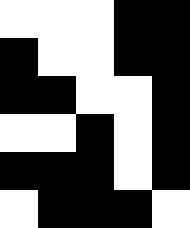[["white", "white", "white", "black", "black"], ["black", "white", "white", "black", "black"], ["black", "black", "white", "white", "black"], ["white", "white", "black", "white", "black"], ["black", "black", "black", "white", "black"], ["white", "black", "black", "black", "white"]]